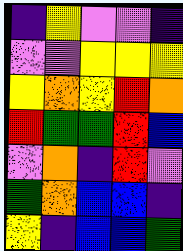[["indigo", "yellow", "violet", "violet", "indigo"], ["violet", "violet", "yellow", "yellow", "yellow"], ["yellow", "orange", "yellow", "red", "orange"], ["red", "green", "green", "red", "blue"], ["violet", "orange", "indigo", "red", "violet"], ["green", "orange", "blue", "blue", "indigo"], ["yellow", "indigo", "blue", "blue", "green"]]